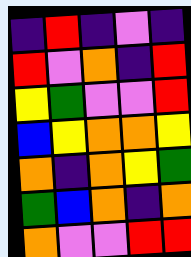[["indigo", "red", "indigo", "violet", "indigo"], ["red", "violet", "orange", "indigo", "red"], ["yellow", "green", "violet", "violet", "red"], ["blue", "yellow", "orange", "orange", "yellow"], ["orange", "indigo", "orange", "yellow", "green"], ["green", "blue", "orange", "indigo", "orange"], ["orange", "violet", "violet", "red", "red"]]